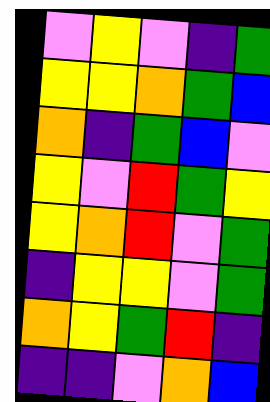[["violet", "yellow", "violet", "indigo", "green"], ["yellow", "yellow", "orange", "green", "blue"], ["orange", "indigo", "green", "blue", "violet"], ["yellow", "violet", "red", "green", "yellow"], ["yellow", "orange", "red", "violet", "green"], ["indigo", "yellow", "yellow", "violet", "green"], ["orange", "yellow", "green", "red", "indigo"], ["indigo", "indigo", "violet", "orange", "blue"]]